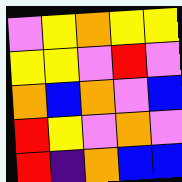[["violet", "yellow", "orange", "yellow", "yellow"], ["yellow", "yellow", "violet", "red", "violet"], ["orange", "blue", "orange", "violet", "blue"], ["red", "yellow", "violet", "orange", "violet"], ["red", "indigo", "orange", "blue", "blue"]]